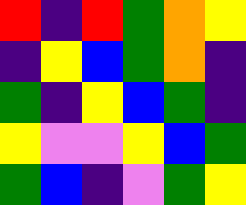[["red", "indigo", "red", "green", "orange", "yellow"], ["indigo", "yellow", "blue", "green", "orange", "indigo"], ["green", "indigo", "yellow", "blue", "green", "indigo"], ["yellow", "violet", "violet", "yellow", "blue", "green"], ["green", "blue", "indigo", "violet", "green", "yellow"]]